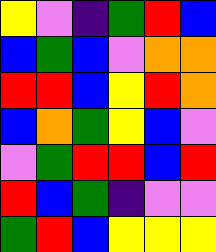[["yellow", "violet", "indigo", "green", "red", "blue"], ["blue", "green", "blue", "violet", "orange", "orange"], ["red", "red", "blue", "yellow", "red", "orange"], ["blue", "orange", "green", "yellow", "blue", "violet"], ["violet", "green", "red", "red", "blue", "red"], ["red", "blue", "green", "indigo", "violet", "violet"], ["green", "red", "blue", "yellow", "yellow", "yellow"]]